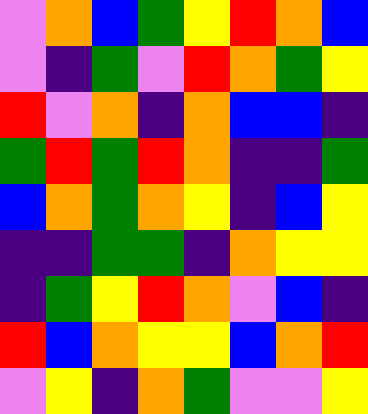[["violet", "orange", "blue", "green", "yellow", "red", "orange", "blue"], ["violet", "indigo", "green", "violet", "red", "orange", "green", "yellow"], ["red", "violet", "orange", "indigo", "orange", "blue", "blue", "indigo"], ["green", "red", "green", "red", "orange", "indigo", "indigo", "green"], ["blue", "orange", "green", "orange", "yellow", "indigo", "blue", "yellow"], ["indigo", "indigo", "green", "green", "indigo", "orange", "yellow", "yellow"], ["indigo", "green", "yellow", "red", "orange", "violet", "blue", "indigo"], ["red", "blue", "orange", "yellow", "yellow", "blue", "orange", "red"], ["violet", "yellow", "indigo", "orange", "green", "violet", "violet", "yellow"]]